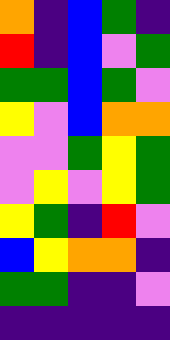[["orange", "indigo", "blue", "green", "indigo"], ["red", "indigo", "blue", "violet", "green"], ["green", "green", "blue", "green", "violet"], ["yellow", "violet", "blue", "orange", "orange"], ["violet", "violet", "green", "yellow", "green"], ["violet", "yellow", "violet", "yellow", "green"], ["yellow", "green", "indigo", "red", "violet"], ["blue", "yellow", "orange", "orange", "indigo"], ["green", "green", "indigo", "indigo", "violet"], ["indigo", "indigo", "indigo", "indigo", "indigo"]]